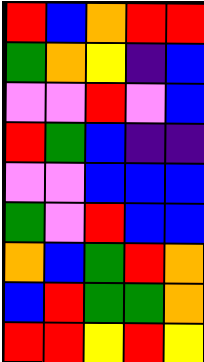[["red", "blue", "orange", "red", "red"], ["green", "orange", "yellow", "indigo", "blue"], ["violet", "violet", "red", "violet", "blue"], ["red", "green", "blue", "indigo", "indigo"], ["violet", "violet", "blue", "blue", "blue"], ["green", "violet", "red", "blue", "blue"], ["orange", "blue", "green", "red", "orange"], ["blue", "red", "green", "green", "orange"], ["red", "red", "yellow", "red", "yellow"]]